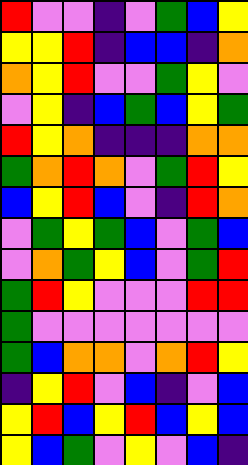[["red", "violet", "violet", "indigo", "violet", "green", "blue", "yellow"], ["yellow", "yellow", "red", "indigo", "blue", "blue", "indigo", "orange"], ["orange", "yellow", "red", "violet", "violet", "green", "yellow", "violet"], ["violet", "yellow", "indigo", "blue", "green", "blue", "yellow", "green"], ["red", "yellow", "orange", "indigo", "indigo", "indigo", "orange", "orange"], ["green", "orange", "red", "orange", "violet", "green", "red", "yellow"], ["blue", "yellow", "red", "blue", "violet", "indigo", "red", "orange"], ["violet", "green", "yellow", "green", "blue", "violet", "green", "blue"], ["violet", "orange", "green", "yellow", "blue", "violet", "green", "red"], ["green", "red", "yellow", "violet", "violet", "violet", "red", "red"], ["green", "violet", "violet", "violet", "violet", "violet", "violet", "violet"], ["green", "blue", "orange", "orange", "violet", "orange", "red", "yellow"], ["indigo", "yellow", "red", "violet", "blue", "indigo", "violet", "blue"], ["yellow", "red", "blue", "yellow", "red", "blue", "yellow", "blue"], ["yellow", "blue", "green", "violet", "yellow", "violet", "blue", "indigo"]]